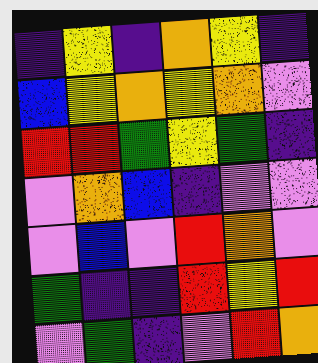[["indigo", "yellow", "indigo", "orange", "yellow", "indigo"], ["blue", "yellow", "orange", "yellow", "orange", "violet"], ["red", "red", "green", "yellow", "green", "indigo"], ["violet", "orange", "blue", "indigo", "violet", "violet"], ["violet", "blue", "violet", "red", "orange", "violet"], ["green", "indigo", "indigo", "red", "yellow", "red"], ["violet", "green", "indigo", "violet", "red", "orange"]]